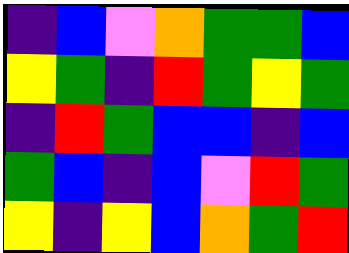[["indigo", "blue", "violet", "orange", "green", "green", "blue"], ["yellow", "green", "indigo", "red", "green", "yellow", "green"], ["indigo", "red", "green", "blue", "blue", "indigo", "blue"], ["green", "blue", "indigo", "blue", "violet", "red", "green"], ["yellow", "indigo", "yellow", "blue", "orange", "green", "red"]]